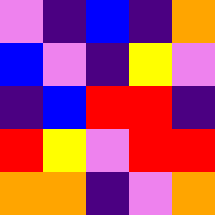[["violet", "indigo", "blue", "indigo", "orange"], ["blue", "violet", "indigo", "yellow", "violet"], ["indigo", "blue", "red", "red", "indigo"], ["red", "yellow", "violet", "red", "red"], ["orange", "orange", "indigo", "violet", "orange"]]